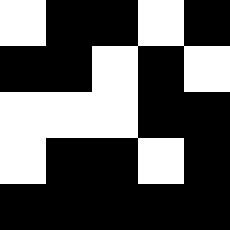[["white", "black", "black", "white", "black"], ["black", "black", "white", "black", "white"], ["white", "white", "white", "black", "black"], ["white", "black", "black", "white", "black"], ["black", "black", "black", "black", "black"]]